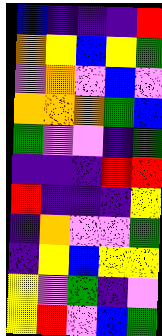[["blue", "indigo", "indigo", "indigo", "red"], ["orange", "yellow", "blue", "yellow", "green"], ["violet", "orange", "violet", "blue", "violet"], ["orange", "orange", "orange", "green", "blue"], ["green", "violet", "violet", "indigo", "green"], ["indigo", "indigo", "indigo", "red", "red"], ["red", "indigo", "indigo", "indigo", "yellow"], ["indigo", "orange", "violet", "violet", "green"], ["indigo", "yellow", "blue", "yellow", "yellow"], ["yellow", "violet", "green", "indigo", "violet"], ["yellow", "red", "violet", "blue", "green"]]